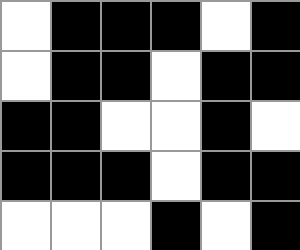[["white", "black", "black", "black", "white", "black"], ["white", "black", "black", "white", "black", "black"], ["black", "black", "white", "white", "black", "white"], ["black", "black", "black", "white", "black", "black"], ["white", "white", "white", "black", "white", "black"]]